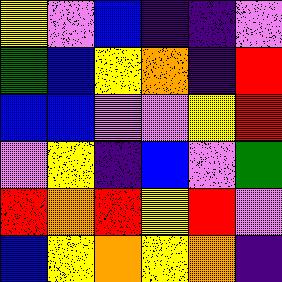[["yellow", "violet", "blue", "indigo", "indigo", "violet"], ["green", "blue", "yellow", "orange", "indigo", "red"], ["blue", "blue", "violet", "violet", "yellow", "red"], ["violet", "yellow", "indigo", "blue", "violet", "green"], ["red", "orange", "red", "yellow", "red", "violet"], ["blue", "yellow", "orange", "yellow", "orange", "indigo"]]